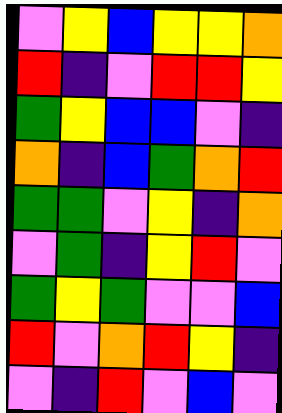[["violet", "yellow", "blue", "yellow", "yellow", "orange"], ["red", "indigo", "violet", "red", "red", "yellow"], ["green", "yellow", "blue", "blue", "violet", "indigo"], ["orange", "indigo", "blue", "green", "orange", "red"], ["green", "green", "violet", "yellow", "indigo", "orange"], ["violet", "green", "indigo", "yellow", "red", "violet"], ["green", "yellow", "green", "violet", "violet", "blue"], ["red", "violet", "orange", "red", "yellow", "indigo"], ["violet", "indigo", "red", "violet", "blue", "violet"]]